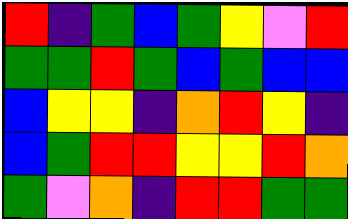[["red", "indigo", "green", "blue", "green", "yellow", "violet", "red"], ["green", "green", "red", "green", "blue", "green", "blue", "blue"], ["blue", "yellow", "yellow", "indigo", "orange", "red", "yellow", "indigo"], ["blue", "green", "red", "red", "yellow", "yellow", "red", "orange"], ["green", "violet", "orange", "indigo", "red", "red", "green", "green"]]